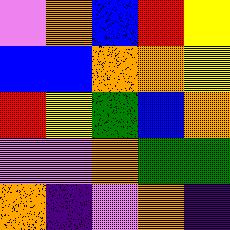[["violet", "orange", "blue", "red", "yellow"], ["blue", "blue", "orange", "orange", "yellow"], ["red", "yellow", "green", "blue", "orange"], ["violet", "violet", "orange", "green", "green"], ["orange", "indigo", "violet", "orange", "indigo"]]